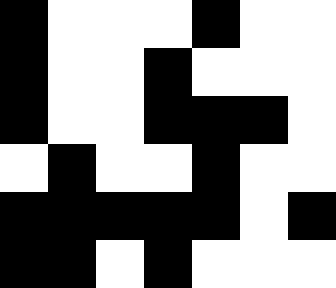[["black", "white", "white", "white", "black", "white", "white"], ["black", "white", "white", "black", "white", "white", "white"], ["black", "white", "white", "black", "black", "black", "white"], ["white", "black", "white", "white", "black", "white", "white"], ["black", "black", "black", "black", "black", "white", "black"], ["black", "black", "white", "black", "white", "white", "white"]]